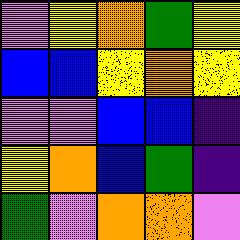[["violet", "yellow", "orange", "green", "yellow"], ["blue", "blue", "yellow", "orange", "yellow"], ["violet", "violet", "blue", "blue", "indigo"], ["yellow", "orange", "blue", "green", "indigo"], ["green", "violet", "orange", "orange", "violet"]]